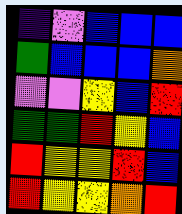[["indigo", "violet", "blue", "blue", "blue"], ["green", "blue", "blue", "blue", "orange"], ["violet", "violet", "yellow", "blue", "red"], ["green", "green", "red", "yellow", "blue"], ["red", "yellow", "yellow", "red", "blue"], ["red", "yellow", "yellow", "orange", "red"]]